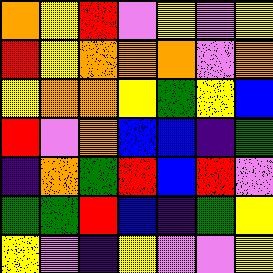[["orange", "yellow", "red", "violet", "yellow", "violet", "yellow"], ["red", "yellow", "orange", "orange", "orange", "violet", "orange"], ["yellow", "orange", "orange", "yellow", "green", "yellow", "blue"], ["red", "violet", "orange", "blue", "blue", "indigo", "green"], ["indigo", "orange", "green", "red", "blue", "red", "violet"], ["green", "green", "red", "blue", "indigo", "green", "yellow"], ["yellow", "violet", "indigo", "yellow", "violet", "violet", "yellow"]]